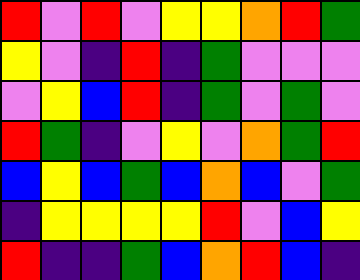[["red", "violet", "red", "violet", "yellow", "yellow", "orange", "red", "green"], ["yellow", "violet", "indigo", "red", "indigo", "green", "violet", "violet", "violet"], ["violet", "yellow", "blue", "red", "indigo", "green", "violet", "green", "violet"], ["red", "green", "indigo", "violet", "yellow", "violet", "orange", "green", "red"], ["blue", "yellow", "blue", "green", "blue", "orange", "blue", "violet", "green"], ["indigo", "yellow", "yellow", "yellow", "yellow", "red", "violet", "blue", "yellow"], ["red", "indigo", "indigo", "green", "blue", "orange", "red", "blue", "indigo"]]